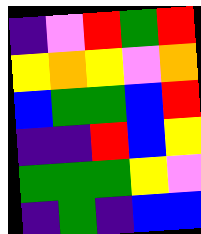[["indigo", "violet", "red", "green", "red"], ["yellow", "orange", "yellow", "violet", "orange"], ["blue", "green", "green", "blue", "red"], ["indigo", "indigo", "red", "blue", "yellow"], ["green", "green", "green", "yellow", "violet"], ["indigo", "green", "indigo", "blue", "blue"]]